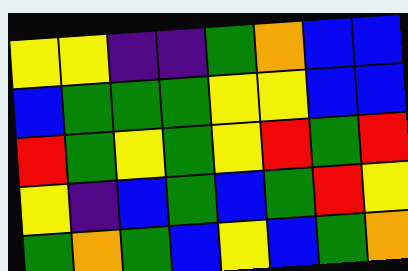[["yellow", "yellow", "indigo", "indigo", "green", "orange", "blue", "blue"], ["blue", "green", "green", "green", "yellow", "yellow", "blue", "blue"], ["red", "green", "yellow", "green", "yellow", "red", "green", "red"], ["yellow", "indigo", "blue", "green", "blue", "green", "red", "yellow"], ["green", "orange", "green", "blue", "yellow", "blue", "green", "orange"]]